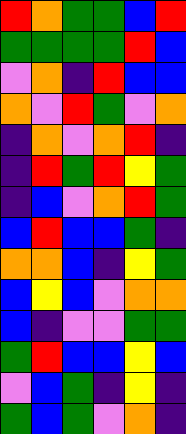[["red", "orange", "green", "green", "blue", "red"], ["green", "green", "green", "green", "red", "blue"], ["violet", "orange", "indigo", "red", "blue", "blue"], ["orange", "violet", "red", "green", "violet", "orange"], ["indigo", "orange", "violet", "orange", "red", "indigo"], ["indigo", "red", "green", "red", "yellow", "green"], ["indigo", "blue", "violet", "orange", "red", "green"], ["blue", "red", "blue", "blue", "green", "indigo"], ["orange", "orange", "blue", "indigo", "yellow", "green"], ["blue", "yellow", "blue", "violet", "orange", "orange"], ["blue", "indigo", "violet", "violet", "green", "green"], ["green", "red", "blue", "blue", "yellow", "blue"], ["violet", "blue", "green", "indigo", "yellow", "indigo"], ["green", "blue", "green", "violet", "orange", "indigo"]]